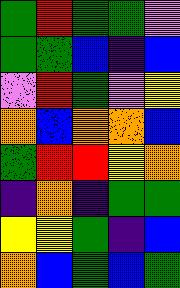[["green", "red", "green", "green", "violet"], ["green", "green", "blue", "indigo", "blue"], ["violet", "red", "green", "violet", "yellow"], ["orange", "blue", "orange", "orange", "blue"], ["green", "red", "red", "yellow", "orange"], ["indigo", "orange", "indigo", "green", "green"], ["yellow", "yellow", "green", "indigo", "blue"], ["orange", "blue", "green", "blue", "green"]]